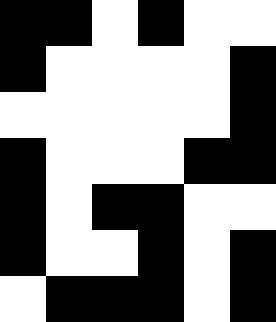[["black", "black", "white", "black", "white", "white"], ["black", "white", "white", "white", "white", "black"], ["white", "white", "white", "white", "white", "black"], ["black", "white", "white", "white", "black", "black"], ["black", "white", "black", "black", "white", "white"], ["black", "white", "white", "black", "white", "black"], ["white", "black", "black", "black", "white", "black"]]